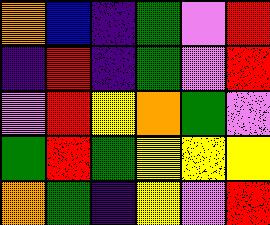[["orange", "blue", "indigo", "green", "violet", "red"], ["indigo", "red", "indigo", "green", "violet", "red"], ["violet", "red", "yellow", "orange", "green", "violet"], ["green", "red", "green", "yellow", "yellow", "yellow"], ["orange", "green", "indigo", "yellow", "violet", "red"]]